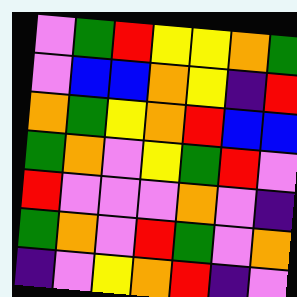[["violet", "green", "red", "yellow", "yellow", "orange", "green"], ["violet", "blue", "blue", "orange", "yellow", "indigo", "red"], ["orange", "green", "yellow", "orange", "red", "blue", "blue"], ["green", "orange", "violet", "yellow", "green", "red", "violet"], ["red", "violet", "violet", "violet", "orange", "violet", "indigo"], ["green", "orange", "violet", "red", "green", "violet", "orange"], ["indigo", "violet", "yellow", "orange", "red", "indigo", "violet"]]